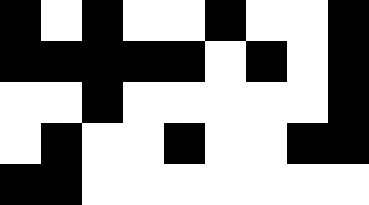[["black", "white", "black", "white", "white", "black", "white", "white", "black"], ["black", "black", "black", "black", "black", "white", "black", "white", "black"], ["white", "white", "black", "white", "white", "white", "white", "white", "black"], ["white", "black", "white", "white", "black", "white", "white", "black", "black"], ["black", "black", "white", "white", "white", "white", "white", "white", "white"]]